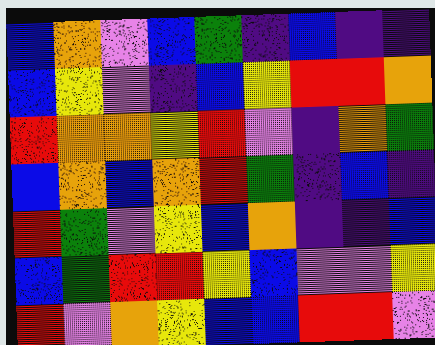[["blue", "orange", "violet", "blue", "green", "indigo", "blue", "indigo", "indigo"], ["blue", "yellow", "violet", "indigo", "blue", "yellow", "red", "red", "orange"], ["red", "orange", "orange", "yellow", "red", "violet", "indigo", "orange", "green"], ["blue", "orange", "blue", "orange", "red", "green", "indigo", "blue", "indigo"], ["red", "green", "violet", "yellow", "blue", "orange", "indigo", "indigo", "blue"], ["blue", "green", "red", "red", "yellow", "blue", "violet", "violet", "yellow"], ["red", "violet", "orange", "yellow", "blue", "blue", "red", "red", "violet"]]